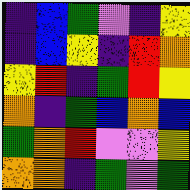[["indigo", "blue", "green", "violet", "indigo", "yellow"], ["indigo", "blue", "yellow", "indigo", "red", "orange"], ["yellow", "red", "indigo", "green", "red", "yellow"], ["orange", "indigo", "green", "blue", "orange", "blue"], ["green", "orange", "red", "violet", "violet", "yellow"], ["orange", "orange", "indigo", "green", "violet", "green"]]